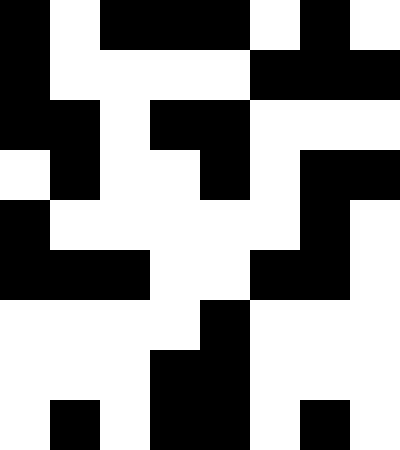[["black", "white", "black", "black", "black", "white", "black", "white"], ["black", "white", "white", "white", "white", "black", "black", "black"], ["black", "black", "white", "black", "black", "white", "white", "white"], ["white", "black", "white", "white", "black", "white", "black", "black"], ["black", "white", "white", "white", "white", "white", "black", "white"], ["black", "black", "black", "white", "white", "black", "black", "white"], ["white", "white", "white", "white", "black", "white", "white", "white"], ["white", "white", "white", "black", "black", "white", "white", "white"], ["white", "black", "white", "black", "black", "white", "black", "white"]]